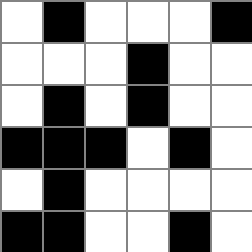[["white", "black", "white", "white", "white", "black"], ["white", "white", "white", "black", "white", "white"], ["white", "black", "white", "black", "white", "white"], ["black", "black", "black", "white", "black", "white"], ["white", "black", "white", "white", "white", "white"], ["black", "black", "white", "white", "black", "white"]]